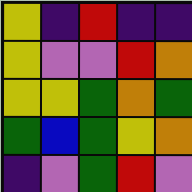[["yellow", "indigo", "red", "indigo", "indigo"], ["yellow", "violet", "violet", "red", "orange"], ["yellow", "yellow", "green", "orange", "green"], ["green", "blue", "green", "yellow", "orange"], ["indigo", "violet", "green", "red", "violet"]]